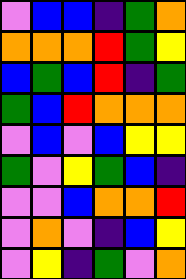[["violet", "blue", "blue", "indigo", "green", "orange"], ["orange", "orange", "orange", "red", "green", "yellow"], ["blue", "green", "blue", "red", "indigo", "green"], ["green", "blue", "red", "orange", "orange", "orange"], ["violet", "blue", "violet", "blue", "yellow", "yellow"], ["green", "violet", "yellow", "green", "blue", "indigo"], ["violet", "violet", "blue", "orange", "orange", "red"], ["violet", "orange", "violet", "indigo", "blue", "yellow"], ["violet", "yellow", "indigo", "green", "violet", "orange"]]